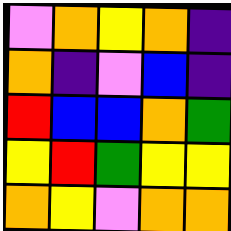[["violet", "orange", "yellow", "orange", "indigo"], ["orange", "indigo", "violet", "blue", "indigo"], ["red", "blue", "blue", "orange", "green"], ["yellow", "red", "green", "yellow", "yellow"], ["orange", "yellow", "violet", "orange", "orange"]]